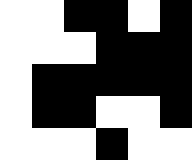[["white", "white", "black", "black", "white", "black"], ["white", "white", "white", "black", "black", "black"], ["white", "black", "black", "black", "black", "black"], ["white", "black", "black", "white", "white", "black"], ["white", "white", "white", "black", "white", "white"]]